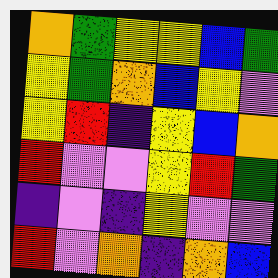[["orange", "green", "yellow", "yellow", "blue", "green"], ["yellow", "green", "orange", "blue", "yellow", "violet"], ["yellow", "red", "indigo", "yellow", "blue", "orange"], ["red", "violet", "violet", "yellow", "red", "green"], ["indigo", "violet", "indigo", "yellow", "violet", "violet"], ["red", "violet", "orange", "indigo", "orange", "blue"]]